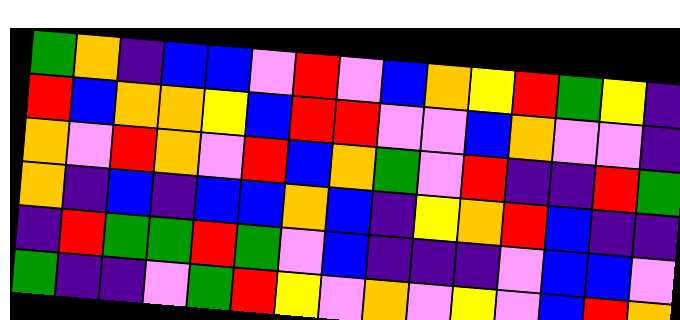[["green", "orange", "indigo", "blue", "blue", "violet", "red", "violet", "blue", "orange", "yellow", "red", "green", "yellow", "indigo"], ["red", "blue", "orange", "orange", "yellow", "blue", "red", "red", "violet", "violet", "blue", "orange", "violet", "violet", "indigo"], ["orange", "violet", "red", "orange", "violet", "red", "blue", "orange", "green", "violet", "red", "indigo", "indigo", "red", "green"], ["orange", "indigo", "blue", "indigo", "blue", "blue", "orange", "blue", "indigo", "yellow", "orange", "red", "blue", "indigo", "indigo"], ["indigo", "red", "green", "green", "red", "green", "violet", "blue", "indigo", "indigo", "indigo", "violet", "blue", "blue", "violet"], ["green", "indigo", "indigo", "violet", "green", "red", "yellow", "violet", "orange", "violet", "yellow", "violet", "blue", "red", "orange"]]